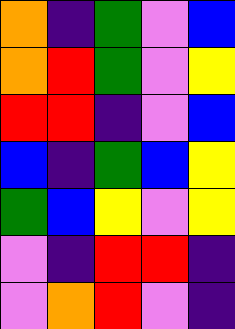[["orange", "indigo", "green", "violet", "blue"], ["orange", "red", "green", "violet", "yellow"], ["red", "red", "indigo", "violet", "blue"], ["blue", "indigo", "green", "blue", "yellow"], ["green", "blue", "yellow", "violet", "yellow"], ["violet", "indigo", "red", "red", "indigo"], ["violet", "orange", "red", "violet", "indigo"]]